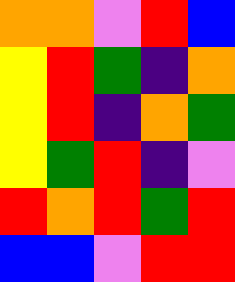[["orange", "orange", "violet", "red", "blue"], ["yellow", "red", "green", "indigo", "orange"], ["yellow", "red", "indigo", "orange", "green"], ["yellow", "green", "red", "indigo", "violet"], ["red", "orange", "red", "green", "red"], ["blue", "blue", "violet", "red", "red"]]